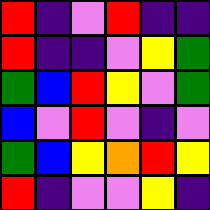[["red", "indigo", "violet", "red", "indigo", "indigo"], ["red", "indigo", "indigo", "violet", "yellow", "green"], ["green", "blue", "red", "yellow", "violet", "green"], ["blue", "violet", "red", "violet", "indigo", "violet"], ["green", "blue", "yellow", "orange", "red", "yellow"], ["red", "indigo", "violet", "violet", "yellow", "indigo"]]